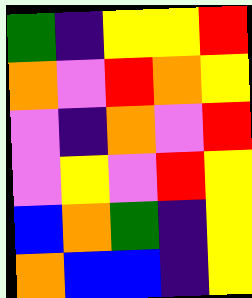[["green", "indigo", "yellow", "yellow", "red"], ["orange", "violet", "red", "orange", "yellow"], ["violet", "indigo", "orange", "violet", "red"], ["violet", "yellow", "violet", "red", "yellow"], ["blue", "orange", "green", "indigo", "yellow"], ["orange", "blue", "blue", "indigo", "yellow"]]